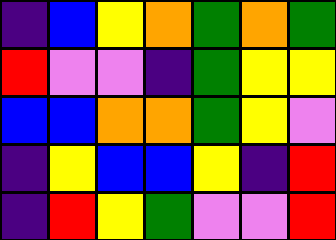[["indigo", "blue", "yellow", "orange", "green", "orange", "green"], ["red", "violet", "violet", "indigo", "green", "yellow", "yellow"], ["blue", "blue", "orange", "orange", "green", "yellow", "violet"], ["indigo", "yellow", "blue", "blue", "yellow", "indigo", "red"], ["indigo", "red", "yellow", "green", "violet", "violet", "red"]]